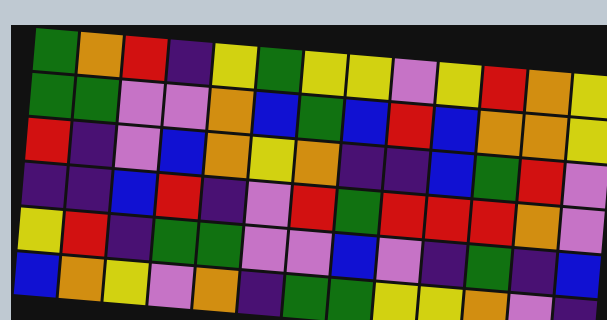[["green", "orange", "red", "indigo", "yellow", "green", "yellow", "yellow", "violet", "yellow", "red", "orange", "yellow"], ["green", "green", "violet", "violet", "orange", "blue", "green", "blue", "red", "blue", "orange", "orange", "yellow"], ["red", "indigo", "violet", "blue", "orange", "yellow", "orange", "indigo", "indigo", "blue", "green", "red", "violet"], ["indigo", "indigo", "blue", "red", "indigo", "violet", "red", "green", "red", "red", "red", "orange", "violet"], ["yellow", "red", "indigo", "green", "green", "violet", "violet", "blue", "violet", "indigo", "green", "indigo", "blue"], ["blue", "orange", "yellow", "violet", "orange", "indigo", "green", "green", "yellow", "yellow", "orange", "violet", "indigo"]]